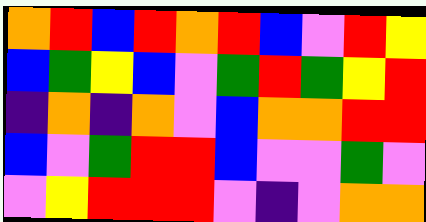[["orange", "red", "blue", "red", "orange", "red", "blue", "violet", "red", "yellow"], ["blue", "green", "yellow", "blue", "violet", "green", "red", "green", "yellow", "red"], ["indigo", "orange", "indigo", "orange", "violet", "blue", "orange", "orange", "red", "red"], ["blue", "violet", "green", "red", "red", "blue", "violet", "violet", "green", "violet"], ["violet", "yellow", "red", "red", "red", "violet", "indigo", "violet", "orange", "orange"]]